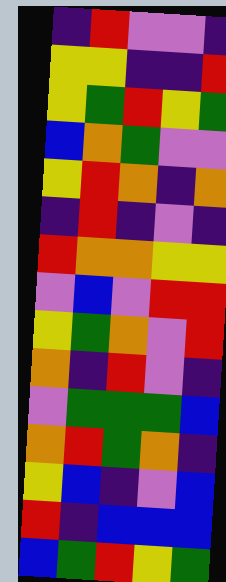[["indigo", "red", "violet", "violet", "indigo"], ["yellow", "yellow", "indigo", "indigo", "red"], ["yellow", "green", "red", "yellow", "green"], ["blue", "orange", "green", "violet", "violet"], ["yellow", "red", "orange", "indigo", "orange"], ["indigo", "red", "indigo", "violet", "indigo"], ["red", "orange", "orange", "yellow", "yellow"], ["violet", "blue", "violet", "red", "red"], ["yellow", "green", "orange", "violet", "red"], ["orange", "indigo", "red", "violet", "indigo"], ["violet", "green", "green", "green", "blue"], ["orange", "red", "green", "orange", "indigo"], ["yellow", "blue", "indigo", "violet", "blue"], ["red", "indigo", "blue", "blue", "blue"], ["blue", "green", "red", "yellow", "green"]]